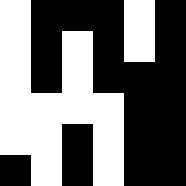[["white", "black", "black", "black", "white", "black"], ["white", "black", "white", "black", "white", "black"], ["white", "black", "white", "black", "black", "black"], ["white", "white", "white", "white", "black", "black"], ["white", "white", "black", "white", "black", "black"], ["black", "white", "black", "white", "black", "black"]]